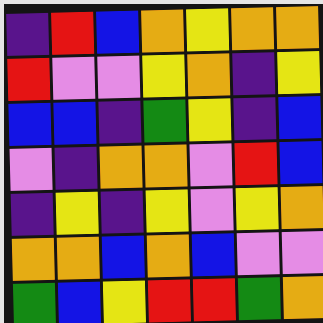[["indigo", "red", "blue", "orange", "yellow", "orange", "orange"], ["red", "violet", "violet", "yellow", "orange", "indigo", "yellow"], ["blue", "blue", "indigo", "green", "yellow", "indigo", "blue"], ["violet", "indigo", "orange", "orange", "violet", "red", "blue"], ["indigo", "yellow", "indigo", "yellow", "violet", "yellow", "orange"], ["orange", "orange", "blue", "orange", "blue", "violet", "violet"], ["green", "blue", "yellow", "red", "red", "green", "orange"]]